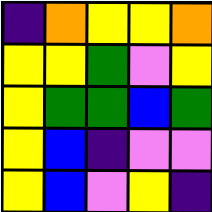[["indigo", "orange", "yellow", "yellow", "orange"], ["yellow", "yellow", "green", "violet", "yellow"], ["yellow", "green", "green", "blue", "green"], ["yellow", "blue", "indigo", "violet", "violet"], ["yellow", "blue", "violet", "yellow", "indigo"]]